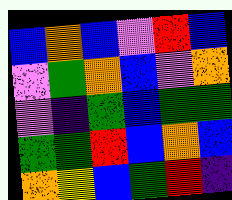[["blue", "orange", "blue", "violet", "red", "blue"], ["violet", "green", "orange", "blue", "violet", "orange"], ["violet", "indigo", "green", "blue", "green", "green"], ["green", "green", "red", "blue", "orange", "blue"], ["orange", "yellow", "blue", "green", "red", "indigo"]]